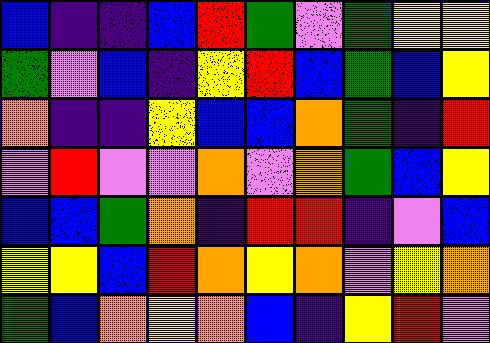[["blue", "indigo", "indigo", "blue", "red", "green", "violet", "green", "yellow", "yellow"], ["green", "violet", "blue", "indigo", "yellow", "red", "blue", "green", "blue", "yellow"], ["orange", "indigo", "indigo", "yellow", "blue", "blue", "orange", "green", "indigo", "red"], ["violet", "red", "violet", "violet", "orange", "violet", "orange", "green", "blue", "yellow"], ["blue", "blue", "green", "orange", "indigo", "red", "red", "indigo", "violet", "blue"], ["yellow", "yellow", "blue", "red", "orange", "yellow", "orange", "violet", "yellow", "orange"], ["green", "blue", "orange", "yellow", "orange", "blue", "indigo", "yellow", "red", "violet"]]